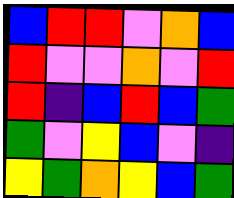[["blue", "red", "red", "violet", "orange", "blue"], ["red", "violet", "violet", "orange", "violet", "red"], ["red", "indigo", "blue", "red", "blue", "green"], ["green", "violet", "yellow", "blue", "violet", "indigo"], ["yellow", "green", "orange", "yellow", "blue", "green"]]